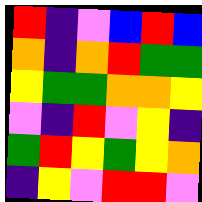[["red", "indigo", "violet", "blue", "red", "blue"], ["orange", "indigo", "orange", "red", "green", "green"], ["yellow", "green", "green", "orange", "orange", "yellow"], ["violet", "indigo", "red", "violet", "yellow", "indigo"], ["green", "red", "yellow", "green", "yellow", "orange"], ["indigo", "yellow", "violet", "red", "red", "violet"]]